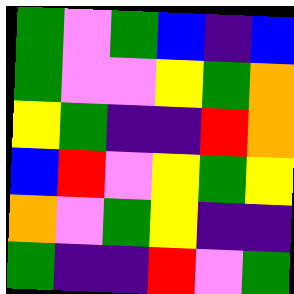[["green", "violet", "green", "blue", "indigo", "blue"], ["green", "violet", "violet", "yellow", "green", "orange"], ["yellow", "green", "indigo", "indigo", "red", "orange"], ["blue", "red", "violet", "yellow", "green", "yellow"], ["orange", "violet", "green", "yellow", "indigo", "indigo"], ["green", "indigo", "indigo", "red", "violet", "green"]]